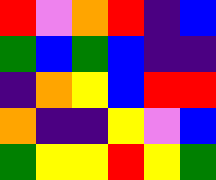[["red", "violet", "orange", "red", "indigo", "blue"], ["green", "blue", "green", "blue", "indigo", "indigo"], ["indigo", "orange", "yellow", "blue", "red", "red"], ["orange", "indigo", "indigo", "yellow", "violet", "blue"], ["green", "yellow", "yellow", "red", "yellow", "green"]]